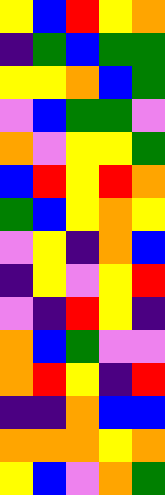[["yellow", "blue", "red", "yellow", "orange"], ["indigo", "green", "blue", "green", "green"], ["yellow", "yellow", "orange", "blue", "green"], ["violet", "blue", "green", "green", "violet"], ["orange", "violet", "yellow", "yellow", "green"], ["blue", "red", "yellow", "red", "orange"], ["green", "blue", "yellow", "orange", "yellow"], ["violet", "yellow", "indigo", "orange", "blue"], ["indigo", "yellow", "violet", "yellow", "red"], ["violet", "indigo", "red", "yellow", "indigo"], ["orange", "blue", "green", "violet", "violet"], ["orange", "red", "yellow", "indigo", "red"], ["indigo", "indigo", "orange", "blue", "blue"], ["orange", "orange", "orange", "yellow", "orange"], ["yellow", "blue", "violet", "orange", "green"]]